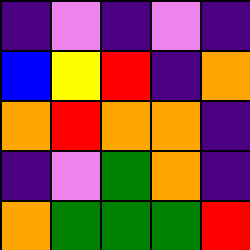[["indigo", "violet", "indigo", "violet", "indigo"], ["blue", "yellow", "red", "indigo", "orange"], ["orange", "red", "orange", "orange", "indigo"], ["indigo", "violet", "green", "orange", "indigo"], ["orange", "green", "green", "green", "red"]]